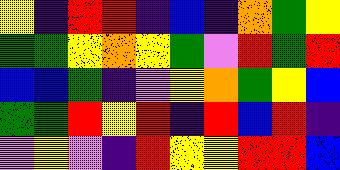[["yellow", "indigo", "red", "red", "indigo", "blue", "indigo", "orange", "green", "yellow"], ["green", "green", "yellow", "orange", "yellow", "green", "violet", "red", "green", "red"], ["blue", "blue", "green", "indigo", "violet", "yellow", "orange", "green", "yellow", "blue"], ["green", "green", "red", "yellow", "red", "indigo", "red", "blue", "red", "indigo"], ["violet", "yellow", "violet", "indigo", "red", "yellow", "yellow", "red", "red", "blue"]]